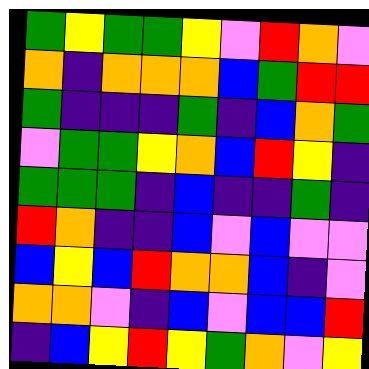[["green", "yellow", "green", "green", "yellow", "violet", "red", "orange", "violet"], ["orange", "indigo", "orange", "orange", "orange", "blue", "green", "red", "red"], ["green", "indigo", "indigo", "indigo", "green", "indigo", "blue", "orange", "green"], ["violet", "green", "green", "yellow", "orange", "blue", "red", "yellow", "indigo"], ["green", "green", "green", "indigo", "blue", "indigo", "indigo", "green", "indigo"], ["red", "orange", "indigo", "indigo", "blue", "violet", "blue", "violet", "violet"], ["blue", "yellow", "blue", "red", "orange", "orange", "blue", "indigo", "violet"], ["orange", "orange", "violet", "indigo", "blue", "violet", "blue", "blue", "red"], ["indigo", "blue", "yellow", "red", "yellow", "green", "orange", "violet", "yellow"]]